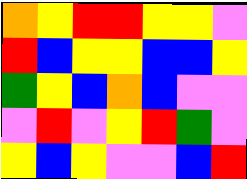[["orange", "yellow", "red", "red", "yellow", "yellow", "violet"], ["red", "blue", "yellow", "yellow", "blue", "blue", "yellow"], ["green", "yellow", "blue", "orange", "blue", "violet", "violet"], ["violet", "red", "violet", "yellow", "red", "green", "violet"], ["yellow", "blue", "yellow", "violet", "violet", "blue", "red"]]